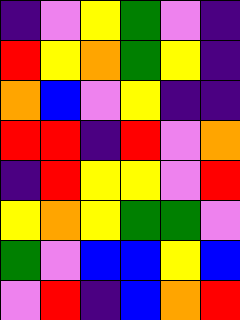[["indigo", "violet", "yellow", "green", "violet", "indigo"], ["red", "yellow", "orange", "green", "yellow", "indigo"], ["orange", "blue", "violet", "yellow", "indigo", "indigo"], ["red", "red", "indigo", "red", "violet", "orange"], ["indigo", "red", "yellow", "yellow", "violet", "red"], ["yellow", "orange", "yellow", "green", "green", "violet"], ["green", "violet", "blue", "blue", "yellow", "blue"], ["violet", "red", "indigo", "blue", "orange", "red"]]